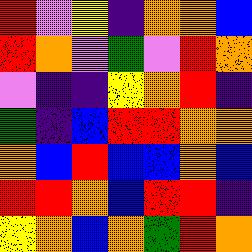[["red", "violet", "yellow", "indigo", "orange", "orange", "blue"], ["red", "orange", "violet", "green", "violet", "red", "orange"], ["violet", "indigo", "indigo", "yellow", "orange", "red", "indigo"], ["green", "indigo", "blue", "red", "red", "orange", "orange"], ["orange", "blue", "red", "blue", "blue", "orange", "blue"], ["red", "red", "orange", "blue", "red", "red", "indigo"], ["yellow", "orange", "blue", "orange", "green", "red", "orange"]]